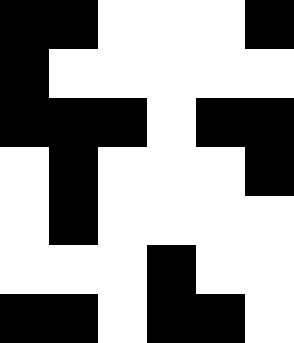[["black", "black", "white", "white", "white", "black"], ["black", "white", "white", "white", "white", "white"], ["black", "black", "black", "white", "black", "black"], ["white", "black", "white", "white", "white", "black"], ["white", "black", "white", "white", "white", "white"], ["white", "white", "white", "black", "white", "white"], ["black", "black", "white", "black", "black", "white"]]